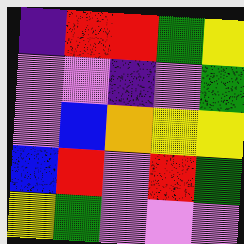[["indigo", "red", "red", "green", "yellow"], ["violet", "violet", "indigo", "violet", "green"], ["violet", "blue", "orange", "yellow", "yellow"], ["blue", "red", "violet", "red", "green"], ["yellow", "green", "violet", "violet", "violet"]]